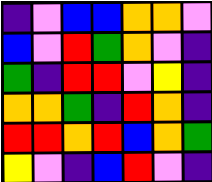[["indigo", "violet", "blue", "blue", "orange", "orange", "violet"], ["blue", "violet", "red", "green", "orange", "violet", "indigo"], ["green", "indigo", "red", "red", "violet", "yellow", "indigo"], ["orange", "orange", "green", "indigo", "red", "orange", "indigo"], ["red", "red", "orange", "red", "blue", "orange", "green"], ["yellow", "violet", "indigo", "blue", "red", "violet", "indigo"]]